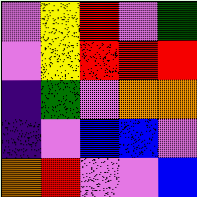[["violet", "yellow", "red", "violet", "green"], ["violet", "yellow", "red", "red", "red"], ["indigo", "green", "violet", "orange", "orange"], ["indigo", "violet", "blue", "blue", "violet"], ["orange", "red", "violet", "violet", "blue"]]